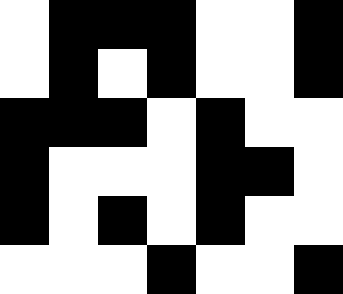[["white", "black", "black", "black", "white", "white", "black"], ["white", "black", "white", "black", "white", "white", "black"], ["black", "black", "black", "white", "black", "white", "white"], ["black", "white", "white", "white", "black", "black", "white"], ["black", "white", "black", "white", "black", "white", "white"], ["white", "white", "white", "black", "white", "white", "black"]]